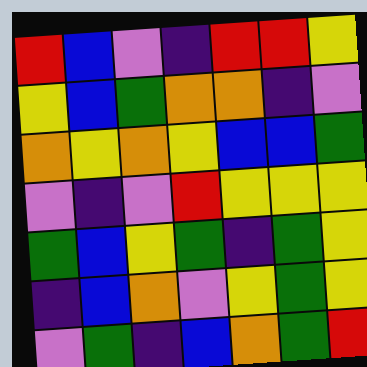[["red", "blue", "violet", "indigo", "red", "red", "yellow"], ["yellow", "blue", "green", "orange", "orange", "indigo", "violet"], ["orange", "yellow", "orange", "yellow", "blue", "blue", "green"], ["violet", "indigo", "violet", "red", "yellow", "yellow", "yellow"], ["green", "blue", "yellow", "green", "indigo", "green", "yellow"], ["indigo", "blue", "orange", "violet", "yellow", "green", "yellow"], ["violet", "green", "indigo", "blue", "orange", "green", "red"]]